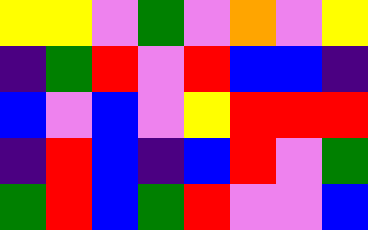[["yellow", "yellow", "violet", "green", "violet", "orange", "violet", "yellow"], ["indigo", "green", "red", "violet", "red", "blue", "blue", "indigo"], ["blue", "violet", "blue", "violet", "yellow", "red", "red", "red"], ["indigo", "red", "blue", "indigo", "blue", "red", "violet", "green"], ["green", "red", "blue", "green", "red", "violet", "violet", "blue"]]